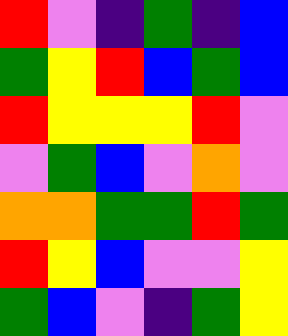[["red", "violet", "indigo", "green", "indigo", "blue"], ["green", "yellow", "red", "blue", "green", "blue"], ["red", "yellow", "yellow", "yellow", "red", "violet"], ["violet", "green", "blue", "violet", "orange", "violet"], ["orange", "orange", "green", "green", "red", "green"], ["red", "yellow", "blue", "violet", "violet", "yellow"], ["green", "blue", "violet", "indigo", "green", "yellow"]]